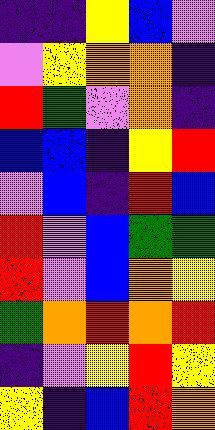[["indigo", "indigo", "yellow", "blue", "violet"], ["violet", "yellow", "orange", "orange", "indigo"], ["red", "green", "violet", "orange", "indigo"], ["blue", "blue", "indigo", "yellow", "red"], ["violet", "blue", "indigo", "red", "blue"], ["red", "violet", "blue", "green", "green"], ["red", "violet", "blue", "orange", "yellow"], ["green", "orange", "red", "orange", "red"], ["indigo", "violet", "yellow", "red", "yellow"], ["yellow", "indigo", "blue", "red", "orange"]]